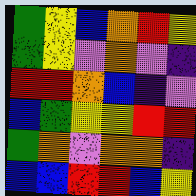[["green", "yellow", "blue", "orange", "red", "yellow"], ["green", "yellow", "violet", "orange", "violet", "indigo"], ["red", "red", "orange", "blue", "indigo", "violet"], ["blue", "green", "yellow", "yellow", "red", "red"], ["green", "orange", "violet", "orange", "orange", "indigo"], ["blue", "blue", "red", "red", "blue", "yellow"]]